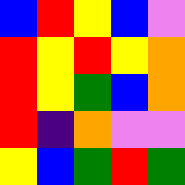[["blue", "red", "yellow", "blue", "violet"], ["red", "yellow", "red", "yellow", "orange"], ["red", "yellow", "green", "blue", "orange"], ["red", "indigo", "orange", "violet", "violet"], ["yellow", "blue", "green", "red", "green"]]